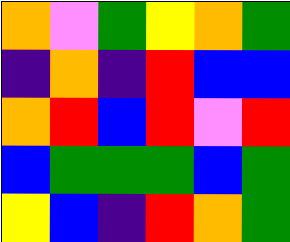[["orange", "violet", "green", "yellow", "orange", "green"], ["indigo", "orange", "indigo", "red", "blue", "blue"], ["orange", "red", "blue", "red", "violet", "red"], ["blue", "green", "green", "green", "blue", "green"], ["yellow", "blue", "indigo", "red", "orange", "green"]]